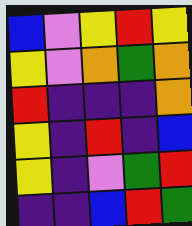[["blue", "violet", "yellow", "red", "yellow"], ["yellow", "violet", "orange", "green", "orange"], ["red", "indigo", "indigo", "indigo", "orange"], ["yellow", "indigo", "red", "indigo", "blue"], ["yellow", "indigo", "violet", "green", "red"], ["indigo", "indigo", "blue", "red", "green"]]